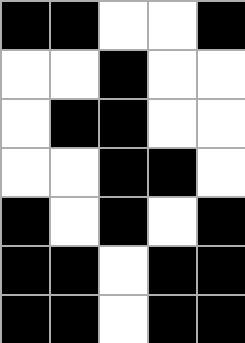[["black", "black", "white", "white", "black"], ["white", "white", "black", "white", "white"], ["white", "black", "black", "white", "white"], ["white", "white", "black", "black", "white"], ["black", "white", "black", "white", "black"], ["black", "black", "white", "black", "black"], ["black", "black", "white", "black", "black"]]